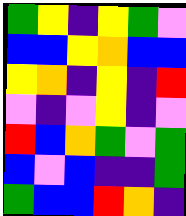[["green", "yellow", "indigo", "yellow", "green", "violet"], ["blue", "blue", "yellow", "orange", "blue", "blue"], ["yellow", "orange", "indigo", "yellow", "indigo", "red"], ["violet", "indigo", "violet", "yellow", "indigo", "violet"], ["red", "blue", "orange", "green", "violet", "green"], ["blue", "violet", "blue", "indigo", "indigo", "green"], ["green", "blue", "blue", "red", "orange", "indigo"]]